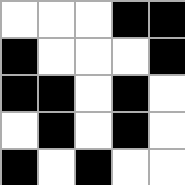[["white", "white", "white", "black", "black"], ["black", "white", "white", "white", "black"], ["black", "black", "white", "black", "white"], ["white", "black", "white", "black", "white"], ["black", "white", "black", "white", "white"]]